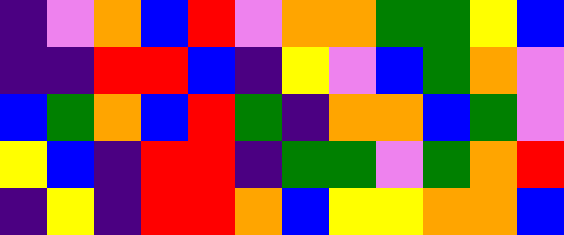[["indigo", "violet", "orange", "blue", "red", "violet", "orange", "orange", "green", "green", "yellow", "blue"], ["indigo", "indigo", "red", "red", "blue", "indigo", "yellow", "violet", "blue", "green", "orange", "violet"], ["blue", "green", "orange", "blue", "red", "green", "indigo", "orange", "orange", "blue", "green", "violet"], ["yellow", "blue", "indigo", "red", "red", "indigo", "green", "green", "violet", "green", "orange", "red"], ["indigo", "yellow", "indigo", "red", "red", "orange", "blue", "yellow", "yellow", "orange", "orange", "blue"]]